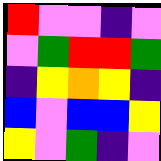[["red", "violet", "violet", "indigo", "violet"], ["violet", "green", "red", "red", "green"], ["indigo", "yellow", "orange", "yellow", "indigo"], ["blue", "violet", "blue", "blue", "yellow"], ["yellow", "violet", "green", "indigo", "violet"]]